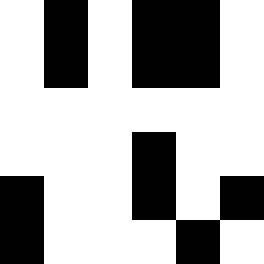[["white", "black", "white", "black", "black", "white"], ["white", "black", "white", "black", "black", "white"], ["white", "white", "white", "white", "white", "white"], ["white", "white", "white", "black", "white", "white"], ["black", "white", "white", "black", "white", "black"], ["black", "white", "white", "white", "black", "white"]]